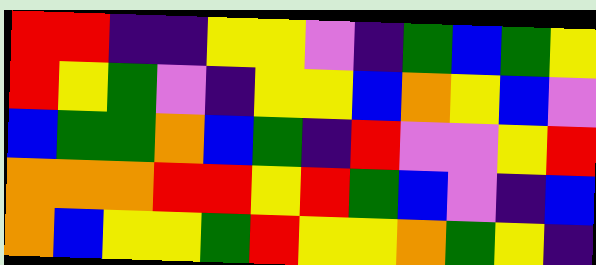[["red", "red", "indigo", "indigo", "yellow", "yellow", "violet", "indigo", "green", "blue", "green", "yellow"], ["red", "yellow", "green", "violet", "indigo", "yellow", "yellow", "blue", "orange", "yellow", "blue", "violet"], ["blue", "green", "green", "orange", "blue", "green", "indigo", "red", "violet", "violet", "yellow", "red"], ["orange", "orange", "orange", "red", "red", "yellow", "red", "green", "blue", "violet", "indigo", "blue"], ["orange", "blue", "yellow", "yellow", "green", "red", "yellow", "yellow", "orange", "green", "yellow", "indigo"]]